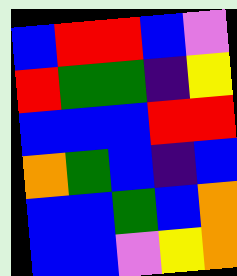[["blue", "red", "red", "blue", "violet"], ["red", "green", "green", "indigo", "yellow"], ["blue", "blue", "blue", "red", "red"], ["orange", "green", "blue", "indigo", "blue"], ["blue", "blue", "green", "blue", "orange"], ["blue", "blue", "violet", "yellow", "orange"]]